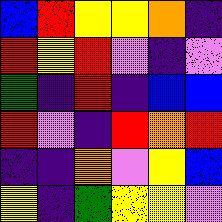[["blue", "red", "yellow", "yellow", "orange", "indigo"], ["red", "yellow", "red", "violet", "indigo", "violet"], ["green", "indigo", "red", "indigo", "blue", "blue"], ["red", "violet", "indigo", "red", "orange", "red"], ["indigo", "indigo", "orange", "violet", "yellow", "blue"], ["yellow", "indigo", "green", "yellow", "yellow", "violet"]]